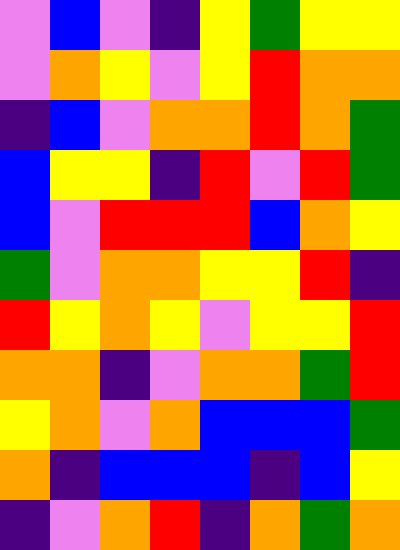[["violet", "blue", "violet", "indigo", "yellow", "green", "yellow", "yellow"], ["violet", "orange", "yellow", "violet", "yellow", "red", "orange", "orange"], ["indigo", "blue", "violet", "orange", "orange", "red", "orange", "green"], ["blue", "yellow", "yellow", "indigo", "red", "violet", "red", "green"], ["blue", "violet", "red", "red", "red", "blue", "orange", "yellow"], ["green", "violet", "orange", "orange", "yellow", "yellow", "red", "indigo"], ["red", "yellow", "orange", "yellow", "violet", "yellow", "yellow", "red"], ["orange", "orange", "indigo", "violet", "orange", "orange", "green", "red"], ["yellow", "orange", "violet", "orange", "blue", "blue", "blue", "green"], ["orange", "indigo", "blue", "blue", "blue", "indigo", "blue", "yellow"], ["indigo", "violet", "orange", "red", "indigo", "orange", "green", "orange"]]